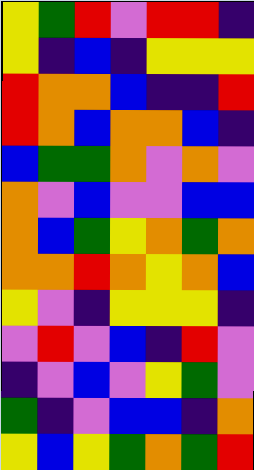[["yellow", "green", "red", "violet", "red", "red", "indigo"], ["yellow", "indigo", "blue", "indigo", "yellow", "yellow", "yellow"], ["red", "orange", "orange", "blue", "indigo", "indigo", "red"], ["red", "orange", "blue", "orange", "orange", "blue", "indigo"], ["blue", "green", "green", "orange", "violet", "orange", "violet"], ["orange", "violet", "blue", "violet", "violet", "blue", "blue"], ["orange", "blue", "green", "yellow", "orange", "green", "orange"], ["orange", "orange", "red", "orange", "yellow", "orange", "blue"], ["yellow", "violet", "indigo", "yellow", "yellow", "yellow", "indigo"], ["violet", "red", "violet", "blue", "indigo", "red", "violet"], ["indigo", "violet", "blue", "violet", "yellow", "green", "violet"], ["green", "indigo", "violet", "blue", "blue", "indigo", "orange"], ["yellow", "blue", "yellow", "green", "orange", "green", "red"]]